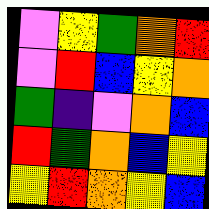[["violet", "yellow", "green", "orange", "red"], ["violet", "red", "blue", "yellow", "orange"], ["green", "indigo", "violet", "orange", "blue"], ["red", "green", "orange", "blue", "yellow"], ["yellow", "red", "orange", "yellow", "blue"]]